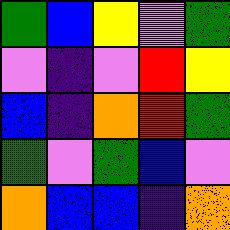[["green", "blue", "yellow", "violet", "green"], ["violet", "indigo", "violet", "red", "yellow"], ["blue", "indigo", "orange", "red", "green"], ["green", "violet", "green", "blue", "violet"], ["orange", "blue", "blue", "indigo", "orange"]]